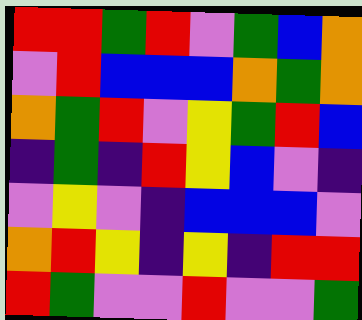[["red", "red", "green", "red", "violet", "green", "blue", "orange"], ["violet", "red", "blue", "blue", "blue", "orange", "green", "orange"], ["orange", "green", "red", "violet", "yellow", "green", "red", "blue"], ["indigo", "green", "indigo", "red", "yellow", "blue", "violet", "indigo"], ["violet", "yellow", "violet", "indigo", "blue", "blue", "blue", "violet"], ["orange", "red", "yellow", "indigo", "yellow", "indigo", "red", "red"], ["red", "green", "violet", "violet", "red", "violet", "violet", "green"]]